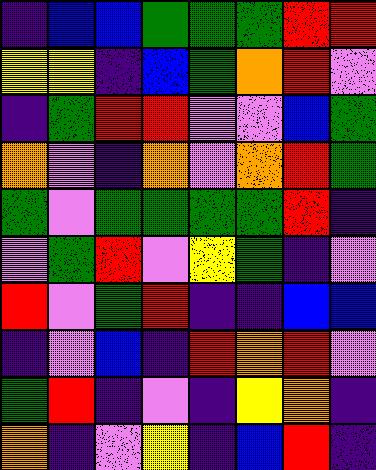[["indigo", "blue", "blue", "green", "green", "green", "red", "red"], ["yellow", "yellow", "indigo", "blue", "green", "orange", "red", "violet"], ["indigo", "green", "red", "red", "violet", "violet", "blue", "green"], ["orange", "violet", "indigo", "orange", "violet", "orange", "red", "green"], ["green", "violet", "green", "green", "green", "green", "red", "indigo"], ["violet", "green", "red", "violet", "yellow", "green", "indigo", "violet"], ["red", "violet", "green", "red", "indigo", "indigo", "blue", "blue"], ["indigo", "violet", "blue", "indigo", "red", "orange", "red", "violet"], ["green", "red", "indigo", "violet", "indigo", "yellow", "orange", "indigo"], ["orange", "indigo", "violet", "yellow", "indigo", "blue", "red", "indigo"]]